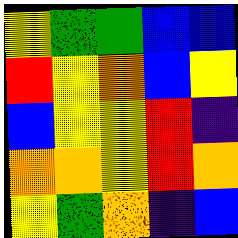[["yellow", "green", "green", "blue", "blue"], ["red", "yellow", "orange", "blue", "yellow"], ["blue", "yellow", "yellow", "red", "indigo"], ["orange", "orange", "yellow", "red", "orange"], ["yellow", "green", "orange", "indigo", "blue"]]